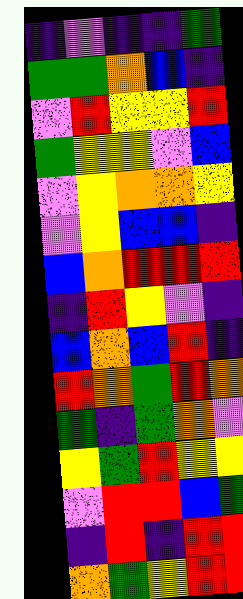[["indigo", "violet", "indigo", "indigo", "green"], ["green", "green", "orange", "blue", "indigo"], ["violet", "red", "yellow", "yellow", "red"], ["green", "yellow", "yellow", "violet", "blue"], ["violet", "yellow", "orange", "orange", "yellow"], ["violet", "yellow", "blue", "blue", "indigo"], ["blue", "orange", "red", "red", "red"], ["indigo", "red", "yellow", "violet", "indigo"], ["blue", "orange", "blue", "red", "indigo"], ["red", "orange", "green", "red", "orange"], ["green", "indigo", "green", "orange", "violet"], ["yellow", "green", "red", "yellow", "yellow"], ["violet", "red", "red", "blue", "green"], ["indigo", "red", "indigo", "red", "red"], ["orange", "green", "yellow", "red", "red"]]